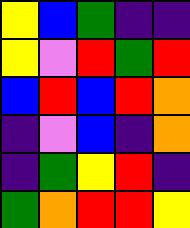[["yellow", "blue", "green", "indigo", "indigo"], ["yellow", "violet", "red", "green", "red"], ["blue", "red", "blue", "red", "orange"], ["indigo", "violet", "blue", "indigo", "orange"], ["indigo", "green", "yellow", "red", "indigo"], ["green", "orange", "red", "red", "yellow"]]